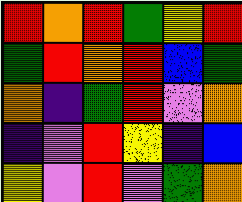[["red", "orange", "red", "green", "yellow", "red"], ["green", "red", "orange", "red", "blue", "green"], ["orange", "indigo", "green", "red", "violet", "orange"], ["indigo", "violet", "red", "yellow", "indigo", "blue"], ["yellow", "violet", "red", "violet", "green", "orange"]]